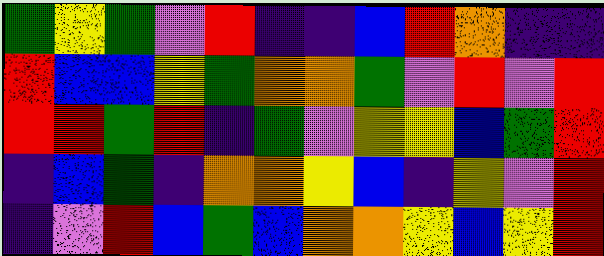[["green", "yellow", "green", "violet", "red", "indigo", "indigo", "blue", "red", "orange", "indigo", "indigo"], ["red", "blue", "blue", "yellow", "green", "orange", "orange", "green", "violet", "red", "violet", "red"], ["red", "red", "green", "red", "indigo", "green", "violet", "yellow", "yellow", "blue", "green", "red"], ["indigo", "blue", "green", "indigo", "orange", "orange", "yellow", "blue", "indigo", "yellow", "violet", "red"], ["indigo", "violet", "red", "blue", "green", "blue", "orange", "orange", "yellow", "blue", "yellow", "red"]]